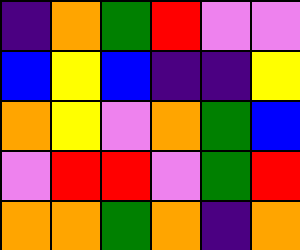[["indigo", "orange", "green", "red", "violet", "violet"], ["blue", "yellow", "blue", "indigo", "indigo", "yellow"], ["orange", "yellow", "violet", "orange", "green", "blue"], ["violet", "red", "red", "violet", "green", "red"], ["orange", "orange", "green", "orange", "indigo", "orange"]]